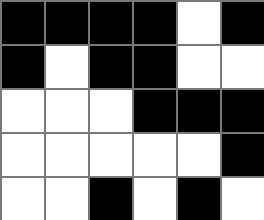[["black", "black", "black", "black", "white", "black"], ["black", "white", "black", "black", "white", "white"], ["white", "white", "white", "black", "black", "black"], ["white", "white", "white", "white", "white", "black"], ["white", "white", "black", "white", "black", "white"]]